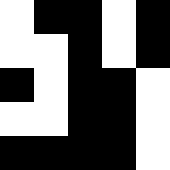[["white", "black", "black", "white", "black"], ["white", "white", "black", "white", "black"], ["black", "white", "black", "black", "white"], ["white", "white", "black", "black", "white"], ["black", "black", "black", "black", "white"]]